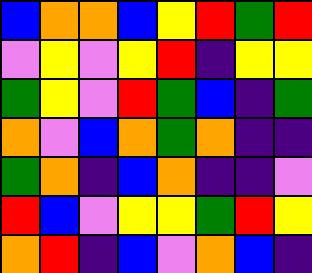[["blue", "orange", "orange", "blue", "yellow", "red", "green", "red"], ["violet", "yellow", "violet", "yellow", "red", "indigo", "yellow", "yellow"], ["green", "yellow", "violet", "red", "green", "blue", "indigo", "green"], ["orange", "violet", "blue", "orange", "green", "orange", "indigo", "indigo"], ["green", "orange", "indigo", "blue", "orange", "indigo", "indigo", "violet"], ["red", "blue", "violet", "yellow", "yellow", "green", "red", "yellow"], ["orange", "red", "indigo", "blue", "violet", "orange", "blue", "indigo"]]